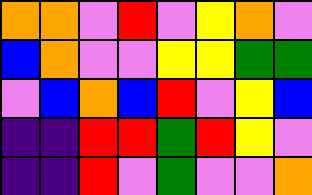[["orange", "orange", "violet", "red", "violet", "yellow", "orange", "violet"], ["blue", "orange", "violet", "violet", "yellow", "yellow", "green", "green"], ["violet", "blue", "orange", "blue", "red", "violet", "yellow", "blue"], ["indigo", "indigo", "red", "red", "green", "red", "yellow", "violet"], ["indigo", "indigo", "red", "violet", "green", "violet", "violet", "orange"]]